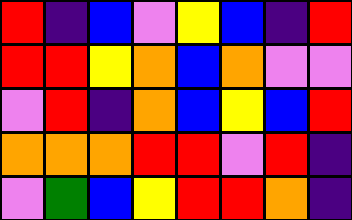[["red", "indigo", "blue", "violet", "yellow", "blue", "indigo", "red"], ["red", "red", "yellow", "orange", "blue", "orange", "violet", "violet"], ["violet", "red", "indigo", "orange", "blue", "yellow", "blue", "red"], ["orange", "orange", "orange", "red", "red", "violet", "red", "indigo"], ["violet", "green", "blue", "yellow", "red", "red", "orange", "indigo"]]